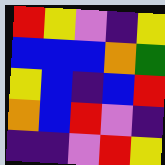[["red", "yellow", "violet", "indigo", "yellow"], ["blue", "blue", "blue", "orange", "green"], ["yellow", "blue", "indigo", "blue", "red"], ["orange", "blue", "red", "violet", "indigo"], ["indigo", "indigo", "violet", "red", "yellow"]]